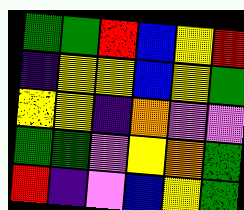[["green", "green", "red", "blue", "yellow", "red"], ["indigo", "yellow", "yellow", "blue", "yellow", "green"], ["yellow", "yellow", "indigo", "orange", "violet", "violet"], ["green", "green", "violet", "yellow", "orange", "green"], ["red", "indigo", "violet", "blue", "yellow", "green"]]